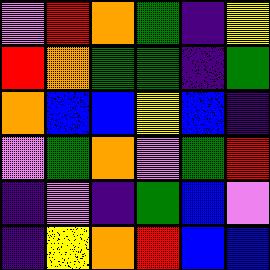[["violet", "red", "orange", "green", "indigo", "yellow"], ["red", "orange", "green", "green", "indigo", "green"], ["orange", "blue", "blue", "yellow", "blue", "indigo"], ["violet", "green", "orange", "violet", "green", "red"], ["indigo", "violet", "indigo", "green", "blue", "violet"], ["indigo", "yellow", "orange", "red", "blue", "blue"]]